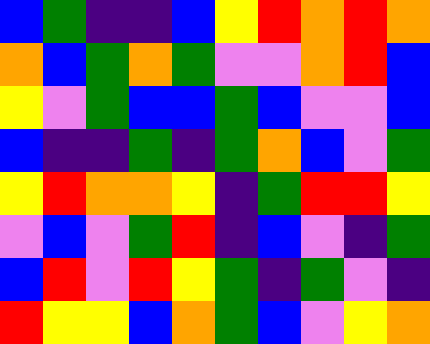[["blue", "green", "indigo", "indigo", "blue", "yellow", "red", "orange", "red", "orange"], ["orange", "blue", "green", "orange", "green", "violet", "violet", "orange", "red", "blue"], ["yellow", "violet", "green", "blue", "blue", "green", "blue", "violet", "violet", "blue"], ["blue", "indigo", "indigo", "green", "indigo", "green", "orange", "blue", "violet", "green"], ["yellow", "red", "orange", "orange", "yellow", "indigo", "green", "red", "red", "yellow"], ["violet", "blue", "violet", "green", "red", "indigo", "blue", "violet", "indigo", "green"], ["blue", "red", "violet", "red", "yellow", "green", "indigo", "green", "violet", "indigo"], ["red", "yellow", "yellow", "blue", "orange", "green", "blue", "violet", "yellow", "orange"]]